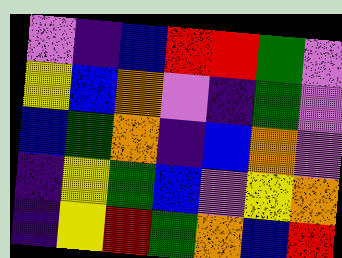[["violet", "indigo", "blue", "red", "red", "green", "violet"], ["yellow", "blue", "orange", "violet", "indigo", "green", "violet"], ["blue", "green", "orange", "indigo", "blue", "orange", "violet"], ["indigo", "yellow", "green", "blue", "violet", "yellow", "orange"], ["indigo", "yellow", "red", "green", "orange", "blue", "red"]]